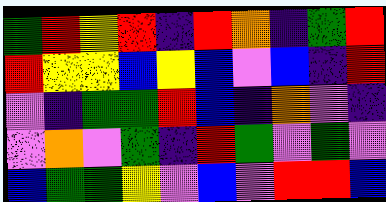[["green", "red", "yellow", "red", "indigo", "red", "orange", "indigo", "green", "red"], ["red", "yellow", "yellow", "blue", "yellow", "blue", "violet", "blue", "indigo", "red"], ["violet", "indigo", "green", "green", "red", "blue", "indigo", "orange", "violet", "indigo"], ["violet", "orange", "violet", "green", "indigo", "red", "green", "violet", "green", "violet"], ["blue", "green", "green", "yellow", "violet", "blue", "violet", "red", "red", "blue"]]